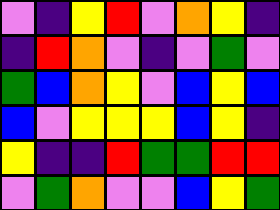[["violet", "indigo", "yellow", "red", "violet", "orange", "yellow", "indigo"], ["indigo", "red", "orange", "violet", "indigo", "violet", "green", "violet"], ["green", "blue", "orange", "yellow", "violet", "blue", "yellow", "blue"], ["blue", "violet", "yellow", "yellow", "yellow", "blue", "yellow", "indigo"], ["yellow", "indigo", "indigo", "red", "green", "green", "red", "red"], ["violet", "green", "orange", "violet", "violet", "blue", "yellow", "green"]]